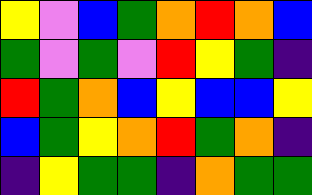[["yellow", "violet", "blue", "green", "orange", "red", "orange", "blue"], ["green", "violet", "green", "violet", "red", "yellow", "green", "indigo"], ["red", "green", "orange", "blue", "yellow", "blue", "blue", "yellow"], ["blue", "green", "yellow", "orange", "red", "green", "orange", "indigo"], ["indigo", "yellow", "green", "green", "indigo", "orange", "green", "green"]]